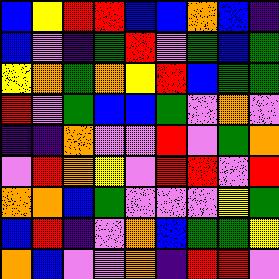[["blue", "yellow", "red", "red", "blue", "blue", "orange", "blue", "indigo"], ["blue", "violet", "indigo", "green", "red", "violet", "green", "blue", "green"], ["yellow", "orange", "green", "orange", "yellow", "red", "blue", "green", "green"], ["red", "violet", "green", "blue", "blue", "green", "violet", "orange", "violet"], ["indigo", "indigo", "orange", "violet", "violet", "red", "violet", "green", "orange"], ["violet", "red", "orange", "yellow", "violet", "red", "red", "violet", "red"], ["orange", "orange", "blue", "green", "violet", "violet", "violet", "yellow", "green"], ["blue", "red", "indigo", "violet", "orange", "blue", "green", "green", "yellow"], ["orange", "blue", "violet", "violet", "orange", "indigo", "red", "red", "violet"]]